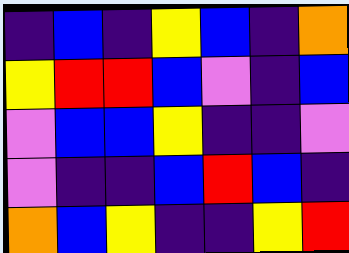[["indigo", "blue", "indigo", "yellow", "blue", "indigo", "orange"], ["yellow", "red", "red", "blue", "violet", "indigo", "blue"], ["violet", "blue", "blue", "yellow", "indigo", "indigo", "violet"], ["violet", "indigo", "indigo", "blue", "red", "blue", "indigo"], ["orange", "blue", "yellow", "indigo", "indigo", "yellow", "red"]]